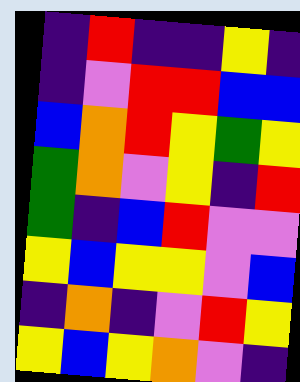[["indigo", "red", "indigo", "indigo", "yellow", "indigo"], ["indigo", "violet", "red", "red", "blue", "blue"], ["blue", "orange", "red", "yellow", "green", "yellow"], ["green", "orange", "violet", "yellow", "indigo", "red"], ["green", "indigo", "blue", "red", "violet", "violet"], ["yellow", "blue", "yellow", "yellow", "violet", "blue"], ["indigo", "orange", "indigo", "violet", "red", "yellow"], ["yellow", "blue", "yellow", "orange", "violet", "indigo"]]